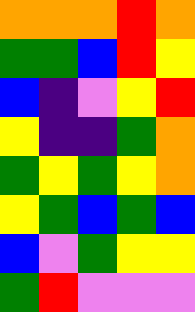[["orange", "orange", "orange", "red", "orange"], ["green", "green", "blue", "red", "yellow"], ["blue", "indigo", "violet", "yellow", "red"], ["yellow", "indigo", "indigo", "green", "orange"], ["green", "yellow", "green", "yellow", "orange"], ["yellow", "green", "blue", "green", "blue"], ["blue", "violet", "green", "yellow", "yellow"], ["green", "red", "violet", "violet", "violet"]]